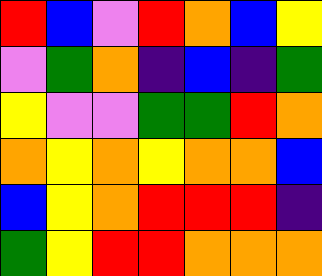[["red", "blue", "violet", "red", "orange", "blue", "yellow"], ["violet", "green", "orange", "indigo", "blue", "indigo", "green"], ["yellow", "violet", "violet", "green", "green", "red", "orange"], ["orange", "yellow", "orange", "yellow", "orange", "orange", "blue"], ["blue", "yellow", "orange", "red", "red", "red", "indigo"], ["green", "yellow", "red", "red", "orange", "orange", "orange"]]